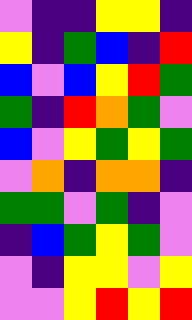[["violet", "indigo", "indigo", "yellow", "yellow", "indigo"], ["yellow", "indigo", "green", "blue", "indigo", "red"], ["blue", "violet", "blue", "yellow", "red", "green"], ["green", "indigo", "red", "orange", "green", "violet"], ["blue", "violet", "yellow", "green", "yellow", "green"], ["violet", "orange", "indigo", "orange", "orange", "indigo"], ["green", "green", "violet", "green", "indigo", "violet"], ["indigo", "blue", "green", "yellow", "green", "violet"], ["violet", "indigo", "yellow", "yellow", "violet", "yellow"], ["violet", "violet", "yellow", "red", "yellow", "red"]]